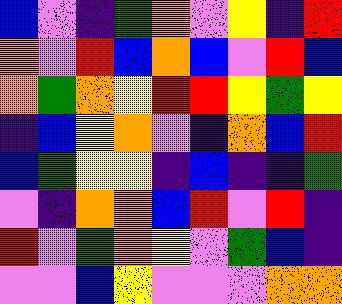[["blue", "violet", "indigo", "green", "orange", "violet", "yellow", "indigo", "red"], ["orange", "violet", "red", "blue", "orange", "blue", "violet", "red", "blue"], ["orange", "green", "orange", "yellow", "red", "red", "yellow", "green", "yellow"], ["indigo", "blue", "yellow", "orange", "violet", "indigo", "orange", "blue", "red"], ["blue", "green", "yellow", "yellow", "indigo", "blue", "indigo", "indigo", "green"], ["violet", "indigo", "orange", "orange", "blue", "red", "violet", "red", "indigo"], ["red", "violet", "green", "orange", "yellow", "violet", "green", "blue", "indigo"], ["violet", "violet", "blue", "yellow", "violet", "violet", "violet", "orange", "orange"]]